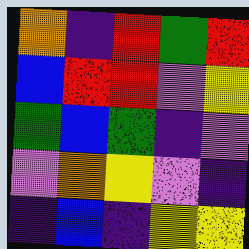[["orange", "indigo", "red", "green", "red"], ["blue", "red", "red", "violet", "yellow"], ["green", "blue", "green", "indigo", "violet"], ["violet", "orange", "yellow", "violet", "indigo"], ["indigo", "blue", "indigo", "yellow", "yellow"]]